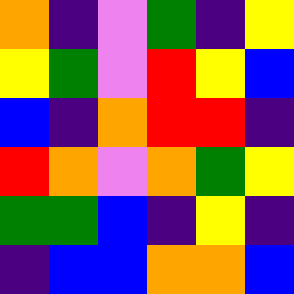[["orange", "indigo", "violet", "green", "indigo", "yellow"], ["yellow", "green", "violet", "red", "yellow", "blue"], ["blue", "indigo", "orange", "red", "red", "indigo"], ["red", "orange", "violet", "orange", "green", "yellow"], ["green", "green", "blue", "indigo", "yellow", "indigo"], ["indigo", "blue", "blue", "orange", "orange", "blue"]]